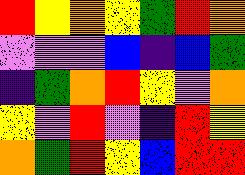[["red", "yellow", "orange", "yellow", "green", "red", "orange"], ["violet", "violet", "violet", "blue", "indigo", "blue", "green"], ["indigo", "green", "orange", "red", "yellow", "violet", "orange"], ["yellow", "violet", "red", "violet", "indigo", "red", "yellow"], ["orange", "green", "red", "yellow", "blue", "red", "red"]]